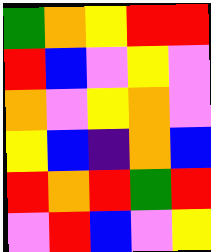[["green", "orange", "yellow", "red", "red"], ["red", "blue", "violet", "yellow", "violet"], ["orange", "violet", "yellow", "orange", "violet"], ["yellow", "blue", "indigo", "orange", "blue"], ["red", "orange", "red", "green", "red"], ["violet", "red", "blue", "violet", "yellow"]]